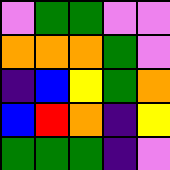[["violet", "green", "green", "violet", "violet"], ["orange", "orange", "orange", "green", "violet"], ["indigo", "blue", "yellow", "green", "orange"], ["blue", "red", "orange", "indigo", "yellow"], ["green", "green", "green", "indigo", "violet"]]